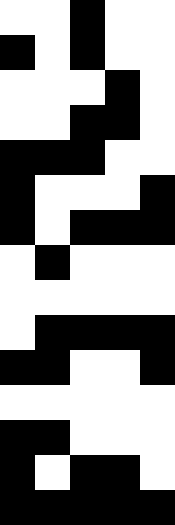[["white", "white", "black", "white", "white"], ["black", "white", "black", "white", "white"], ["white", "white", "white", "black", "white"], ["white", "white", "black", "black", "white"], ["black", "black", "black", "white", "white"], ["black", "white", "white", "white", "black"], ["black", "white", "black", "black", "black"], ["white", "black", "white", "white", "white"], ["white", "white", "white", "white", "white"], ["white", "black", "black", "black", "black"], ["black", "black", "white", "white", "black"], ["white", "white", "white", "white", "white"], ["black", "black", "white", "white", "white"], ["black", "white", "black", "black", "white"], ["black", "black", "black", "black", "black"]]